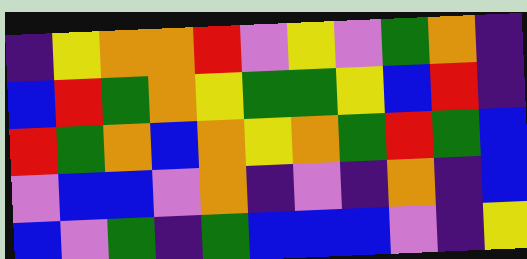[["indigo", "yellow", "orange", "orange", "red", "violet", "yellow", "violet", "green", "orange", "indigo"], ["blue", "red", "green", "orange", "yellow", "green", "green", "yellow", "blue", "red", "indigo"], ["red", "green", "orange", "blue", "orange", "yellow", "orange", "green", "red", "green", "blue"], ["violet", "blue", "blue", "violet", "orange", "indigo", "violet", "indigo", "orange", "indigo", "blue"], ["blue", "violet", "green", "indigo", "green", "blue", "blue", "blue", "violet", "indigo", "yellow"]]